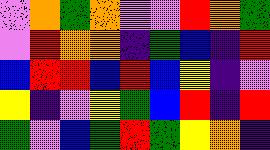[["violet", "orange", "green", "orange", "violet", "violet", "red", "orange", "green"], ["violet", "red", "orange", "orange", "indigo", "green", "blue", "indigo", "red"], ["blue", "red", "red", "blue", "red", "blue", "yellow", "indigo", "violet"], ["yellow", "indigo", "violet", "yellow", "green", "blue", "red", "indigo", "red"], ["green", "violet", "blue", "green", "red", "green", "yellow", "orange", "indigo"]]